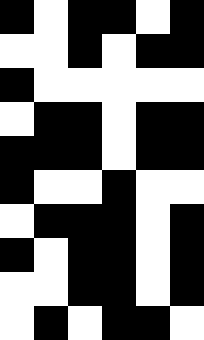[["black", "white", "black", "black", "white", "black"], ["white", "white", "black", "white", "black", "black"], ["black", "white", "white", "white", "white", "white"], ["white", "black", "black", "white", "black", "black"], ["black", "black", "black", "white", "black", "black"], ["black", "white", "white", "black", "white", "white"], ["white", "black", "black", "black", "white", "black"], ["black", "white", "black", "black", "white", "black"], ["white", "white", "black", "black", "white", "black"], ["white", "black", "white", "black", "black", "white"]]